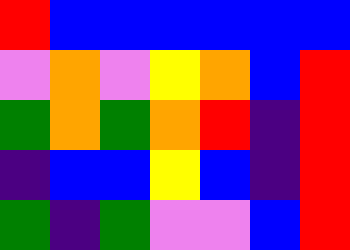[["red", "blue", "blue", "blue", "blue", "blue", "blue"], ["violet", "orange", "violet", "yellow", "orange", "blue", "red"], ["green", "orange", "green", "orange", "red", "indigo", "red"], ["indigo", "blue", "blue", "yellow", "blue", "indigo", "red"], ["green", "indigo", "green", "violet", "violet", "blue", "red"]]